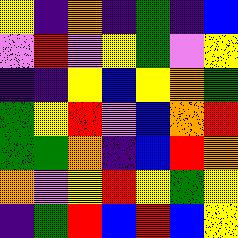[["yellow", "indigo", "orange", "indigo", "green", "indigo", "blue"], ["violet", "red", "violet", "yellow", "green", "violet", "yellow"], ["indigo", "indigo", "yellow", "blue", "yellow", "orange", "green"], ["green", "yellow", "red", "violet", "blue", "orange", "red"], ["green", "green", "orange", "indigo", "blue", "red", "orange"], ["orange", "violet", "yellow", "red", "yellow", "green", "yellow"], ["indigo", "green", "red", "blue", "red", "blue", "yellow"]]